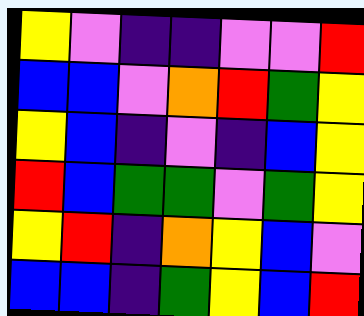[["yellow", "violet", "indigo", "indigo", "violet", "violet", "red"], ["blue", "blue", "violet", "orange", "red", "green", "yellow"], ["yellow", "blue", "indigo", "violet", "indigo", "blue", "yellow"], ["red", "blue", "green", "green", "violet", "green", "yellow"], ["yellow", "red", "indigo", "orange", "yellow", "blue", "violet"], ["blue", "blue", "indigo", "green", "yellow", "blue", "red"]]